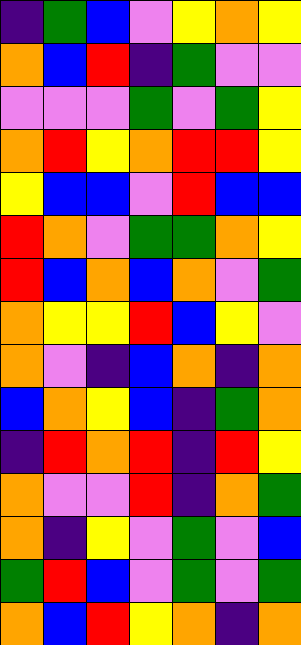[["indigo", "green", "blue", "violet", "yellow", "orange", "yellow"], ["orange", "blue", "red", "indigo", "green", "violet", "violet"], ["violet", "violet", "violet", "green", "violet", "green", "yellow"], ["orange", "red", "yellow", "orange", "red", "red", "yellow"], ["yellow", "blue", "blue", "violet", "red", "blue", "blue"], ["red", "orange", "violet", "green", "green", "orange", "yellow"], ["red", "blue", "orange", "blue", "orange", "violet", "green"], ["orange", "yellow", "yellow", "red", "blue", "yellow", "violet"], ["orange", "violet", "indigo", "blue", "orange", "indigo", "orange"], ["blue", "orange", "yellow", "blue", "indigo", "green", "orange"], ["indigo", "red", "orange", "red", "indigo", "red", "yellow"], ["orange", "violet", "violet", "red", "indigo", "orange", "green"], ["orange", "indigo", "yellow", "violet", "green", "violet", "blue"], ["green", "red", "blue", "violet", "green", "violet", "green"], ["orange", "blue", "red", "yellow", "orange", "indigo", "orange"]]